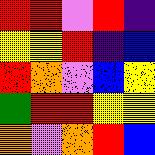[["red", "red", "violet", "red", "indigo"], ["yellow", "yellow", "red", "indigo", "blue"], ["red", "orange", "violet", "blue", "yellow"], ["green", "red", "red", "yellow", "yellow"], ["orange", "violet", "orange", "red", "blue"]]